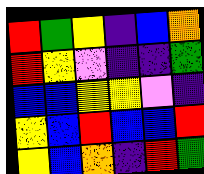[["red", "green", "yellow", "indigo", "blue", "orange"], ["red", "yellow", "violet", "indigo", "indigo", "green"], ["blue", "blue", "yellow", "yellow", "violet", "indigo"], ["yellow", "blue", "red", "blue", "blue", "red"], ["yellow", "blue", "orange", "indigo", "red", "green"]]